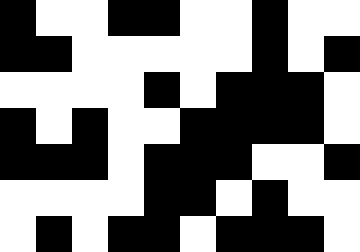[["black", "white", "white", "black", "black", "white", "white", "black", "white", "white"], ["black", "black", "white", "white", "white", "white", "white", "black", "white", "black"], ["white", "white", "white", "white", "black", "white", "black", "black", "black", "white"], ["black", "white", "black", "white", "white", "black", "black", "black", "black", "white"], ["black", "black", "black", "white", "black", "black", "black", "white", "white", "black"], ["white", "white", "white", "white", "black", "black", "white", "black", "white", "white"], ["white", "black", "white", "black", "black", "white", "black", "black", "black", "white"]]